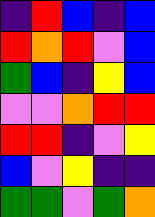[["indigo", "red", "blue", "indigo", "blue"], ["red", "orange", "red", "violet", "blue"], ["green", "blue", "indigo", "yellow", "blue"], ["violet", "violet", "orange", "red", "red"], ["red", "red", "indigo", "violet", "yellow"], ["blue", "violet", "yellow", "indigo", "indigo"], ["green", "green", "violet", "green", "orange"]]